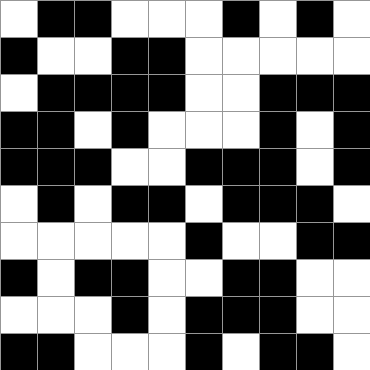[["white", "black", "black", "white", "white", "white", "black", "white", "black", "white"], ["black", "white", "white", "black", "black", "white", "white", "white", "white", "white"], ["white", "black", "black", "black", "black", "white", "white", "black", "black", "black"], ["black", "black", "white", "black", "white", "white", "white", "black", "white", "black"], ["black", "black", "black", "white", "white", "black", "black", "black", "white", "black"], ["white", "black", "white", "black", "black", "white", "black", "black", "black", "white"], ["white", "white", "white", "white", "white", "black", "white", "white", "black", "black"], ["black", "white", "black", "black", "white", "white", "black", "black", "white", "white"], ["white", "white", "white", "black", "white", "black", "black", "black", "white", "white"], ["black", "black", "white", "white", "white", "black", "white", "black", "black", "white"]]